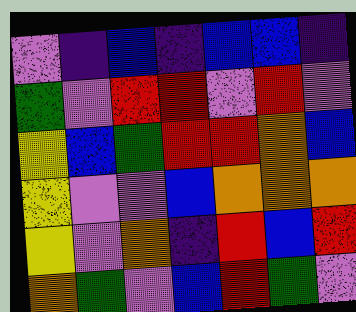[["violet", "indigo", "blue", "indigo", "blue", "blue", "indigo"], ["green", "violet", "red", "red", "violet", "red", "violet"], ["yellow", "blue", "green", "red", "red", "orange", "blue"], ["yellow", "violet", "violet", "blue", "orange", "orange", "orange"], ["yellow", "violet", "orange", "indigo", "red", "blue", "red"], ["orange", "green", "violet", "blue", "red", "green", "violet"]]